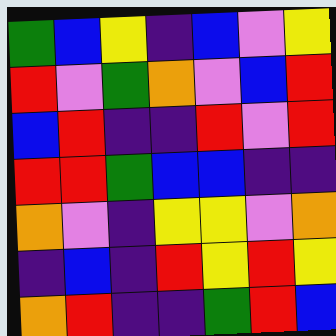[["green", "blue", "yellow", "indigo", "blue", "violet", "yellow"], ["red", "violet", "green", "orange", "violet", "blue", "red"], ["blue", "red", "indigo", "indigo", "red", "violet", "red"], ["red", "red", "green", "blue", "blue", "indigo", "indigo"], ["orange", "violet", "indigo", "yellow", "yellow", "violet", "orange"], ["indigo", "blue", "indigo", "red", "yellow", "red", "yellow"], ["orange", "red", "indigo", "indigo", "green", "red", "blue"]]